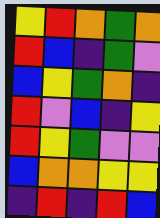[["yellow", "red", "orange", "green", "orange"], ["red", "blue", "indigo", "green", "violet"], ["blue", "yellow", "green", "orange", "indigo"], ["red", "violet", "blue", "indigo", "yellow"], ["red", "yellow", "green", "violet", "violet"], ["blue", "orange", "orange", "yellow", "yellow"], ["indigo", "red", "indigo", "red", "blue"]]